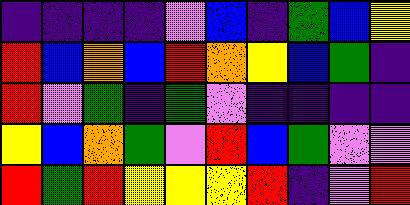[["indigo", "indigo", "indigo", "indigo", "violet", "blue", "indigo", "green", "blue", "yellow"], ["red", "blue", "orange", "blue", "red", "orange", "yellow", "blue", "green", "indigo"], ["red", "violet", "green", "indigo", "green", "violet", "indigo", "indigo", "indigo", "indigo"], ["yellow", "blue", "orange", "green", "violet", "red", "blue", "green", "violet", "violet"], ["red", "green", "red", "yellow", "yellow", "yellow", "red", "indigo", "violet", "red"]]